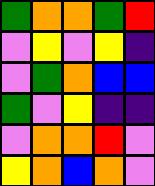[["green", "orange", "orange", "green", "red"], ["violet", "yellow", "violet", "yellow", "indigo"], ["violet", "green", "orange", "blue", "blue"], ["green", "violet", "yellow", "indigo", "indigo"], ["violet", "orange", "orange", "red", "violet"], ["yellow", "orange", "blue", "orange", "violet"]]